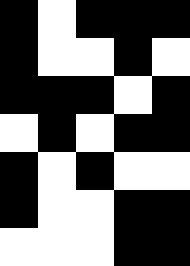[["black", "white", "black", "black", "black"], ["black", "white", "white", "black", "white"], ["black", "black", "black", "white", "black"], ["white", "black", "white", "black", "black"], ["black", "white", "black", "white", "white"], ["black", "white", "white", "black", "black"], ["white", "white", "white", "black", "black"]]